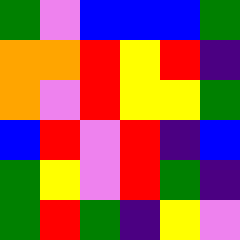[["green", "violet", "blue", "blue", "blue", "green"], ["orange", "orange", "red", "yellow", "red", "indigo"], ["orange", "violet", "red", "yellow", "yellow", "green"], ["blue", "red", "violet", "red", "indigo", "blue"], ["green", "yellow", "violet", "red", "green", "indigo"], ["green", "red", "green", "indigo", "yellow", "violet"]]